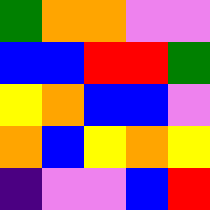[["green", "orange", "orange", "violet", "violet"], ["blue", "blue", "red", "red", "green"], ["yellow", "orange", "blue", "blue", "violet"], ["orange", "blue", "yellow", "orange", "yellow"], ["indigo", "violet", "violet", "blue", "red"]]